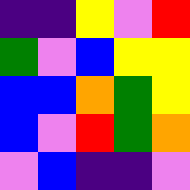[["indigo", "indigo", "yellow", "violet", "red"], ["green", "violet", "blue", "yellow", "yellow"], ["blue", "blue", "orange", "green", "yellow"], ["blue", "violet", "red", "green", "orange"], ["violet", "blue", "indigo", "indigo", "violet"]]